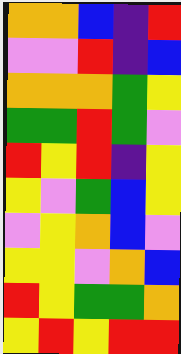[["orange", "orange", "blue", "indigo", "red"], ["violet", "violet", "red", "indigo", "blue"], ["orange", "orange", "orange", "green", "yellow"], ["green", "green", "red", "green", "violet"], ["red", "yellow", "red", "indigo", "yellow"], ["yellow", "violet", "green", "blue", "yellow"], ["violet", "yellow", "orange", "blue", "violet"], ["yellow", "yellow", "violet", "orange", "blue"], ["red", "yellow", "green", "green", "orange"], ["yellow", "red", "yellow", "red", "red"]]